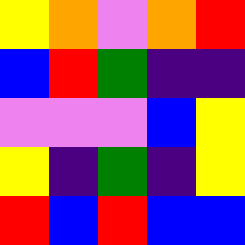[["yellow", "orange", "violet", "orange", "red"], ["blue", "red", "green", "indigo", "indigo"], ["violet", "violet", "violet", "blue", "yellow"], ["yellow", "indigo", "green", "indigo", "yellow"], ["red", "blue", "red", "blue", "blue"]]